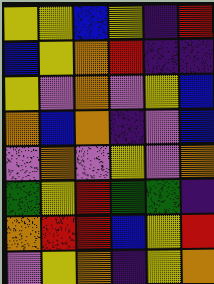[["yellow", "yellow", "blue", "yellow", "indigo", "red"], ["blue", "yellow", "orange", "red", "indigo", "indigo"], ["yellow", "violet", "orange", "violet", "yellow", "blue"], ["orange", "blue", "orange", "indigo", "violet", "blue"], ["violet", "orange", "violet", "yellow", "violet", "orange"], ["green", "yellow", "red", "green", "green", "indigo"], ["orange", "red", "red", "blue", "yellow", "red"], ["violet", "yellow", "orange", "indigo", "yellow", "orange"]]